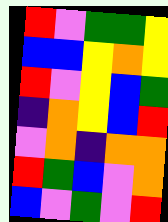[["red", "violet", "green", "green", "yellow"], ["blue", "blue", "yellow", "orange", "yellow"], ["red", "violet", "yellow", "blue", "green"], ["indigo", "orange", "yellow", "blue", "red"], ["violet", "orange", "indigo", "orange", "orange"], ["red", "green", "blue", "violet", "orange"], ["blue", "violet", "green", "violet", "red"]]